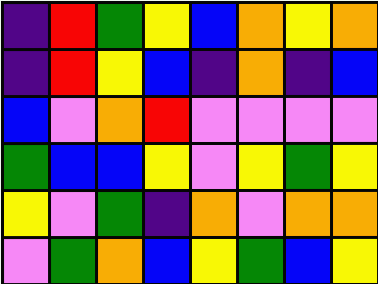[["indigo", "red", "green", "yellow", "blue", "orange", "yellow", "orange"], ["indigo", "red", "yellow", "blue", "indigo", "orange", "indigo", "blue"], ["blue", "violet", "orange", "red", "violet", "violet", "violet", "violet"], ["green", "blue", "blue", "yellow", "violet", "yellow", "green", "yellow"], ["yellow", "violet", "green", "indigo", "orange", "violet", "orange", "orange"], ["violet", "green", "orange", "blue", "yellow", "green", "blue", "yellow"]]